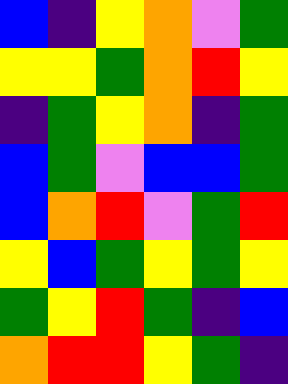[["blue", "indigo", "yellow", "orange", "violet", "green"], ["yellow", "yellow", "green", "orange", "red", "yellow"], ["indigo", "green", "yellow", "orange", "indigo", "green"], ["blue", "green", "violet", "blue", "blue", "green"], ["blue", "orange", "red", "violet", "green", "red"], ["yellow", "blue", "green", "yellow", "green", "yellow"], ["green", "yellow", "red", "green", "indigo", "blue"], ["orange", "red", "red", "yellow", "green", "indigo"]]